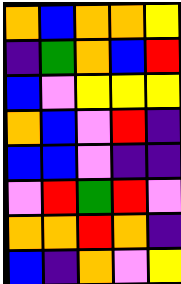[["orange", "blue", "orange", "orange", "yellow"], ["indigo", "green", "orange", "blue", "red"], ["blue", "violet", "yellow", "yellow", "yellow"], ["orange", "blue", "violet", "red", "indigo"], ["blue", "blue", "violet", "indigo", "indigo"], ["violet", "red", "green", "red", "violet"], ["orange", "orange", "red", "orange", "indigo"], ["blue", "indigo", "orange", "violet", "yellow"]]